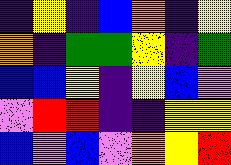[["indigo", "yellow", "indigo", "blue", "orange", "indigo", "yellow"], ["orange", "indigo", "green", "green", "yellow", "indigo", "green"], ["blue", "blue", "yellow", "indigo", "yellow", "blue", "violet"], ["violet", "red", "red", "indigo", "indigo", "yellow", "yellow"], ["blue", "violet", "blue", "violet", "orange", "yellow", "red"]]